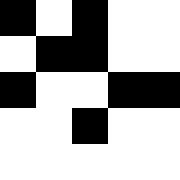[["black", "white", "black", "white", "white"], ["white", "black", "black", "white", "white"], ["black", "white", "white", "black", "black"], ["white", "white", "black", "white", "white"], ["white", "white", "white", "white", "white"]]